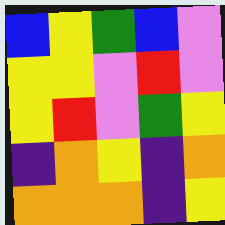[["blue", "yellow", "green", "blue", "violet"], ["yellow", "yellow", "violet", "red", "violet"], ["yellow", "red", "violet", "green", "yellow"], ["indigo", "orange", "yellow", "indigo", "orange"], ["orange", "orange", "orange", "indigo", "yellow"]]